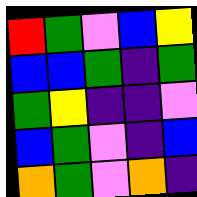[["red", "green", "violet", "blue", "yellow"], ["blue", "blue", "green", "indigo", "green"], ["green", "yellow", "indigo", "indigo", "violet"], ["blue", "green", "violet", "indigo", "blue"], ["orange", "green", "violet", "orange", "indigo"]]